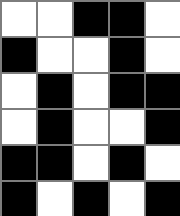[["white", "white", "black", "black", "white"], ["black", "white", "white", "black", "white"], ["white", "black", "white", "black", "black"], ["white", "black", "white", "white", "black"], ["black", "black", "white", "black", "white"], ["black", "white", "black", "white", "black"]]